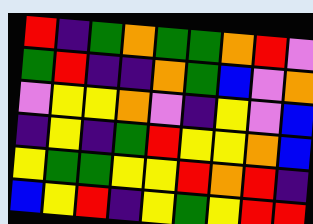[["red", "indigo", "green", "orange", "green", "green", "orange", "red", "violet"], ["green", "red", "indigo", "indigo", "orange", "green", "blue", "violet", "orange"], ["violet", "yellow", "yellow", "orange", "violet", "indigo", "yellow", "violet", "blue"], ["indigo", "yellow", "indigo", "green", "red", "yellow", "yellow", "orange", "blue"], ["yellow", "green", "green", "yellow", "yellow", "red", "orange", "red", "indigo"], ["blue", "yellow", "red", "indigo", "yellow", "green", "yellow", "red", "red"]]